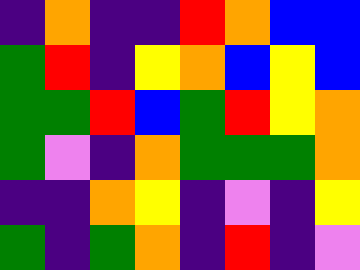[["indigo", "orange", "indigo", "indigo", "red", "orange", "blue", "blue"], ["green", "red", "indigo", "yellow", "orange", "blue", "yellow", "blue"], ["green", "green", "red", "blue", "green", "red", "yellow", "orange"], ["green", "violet", "indigo", "orange", "green", "green", "green", "orange"], ["indigo", "indigo", "orange", "yellow", "indigo", "violet", "indigo", "yellow"], ["green", "indigo", "green", "orange", "indigo", "red", "indigo", "violet"]]